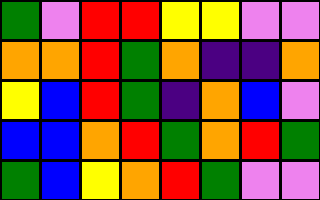[["green", "violet", "red", "red", "yellow", "yellow", "violet", "violet"], ["orange", "orange", "red", "green", "orange", "indigo", "indigo", "orange"], ["yellow", "blue", "red", "green", "indigo", "orange", "blue", "violet"], ["blue", "blue", "orange", "red", "green", "orange", "red", "green"], ["green", "blue", "yellow", "orange", "red", "green", "violet", "violet"]]